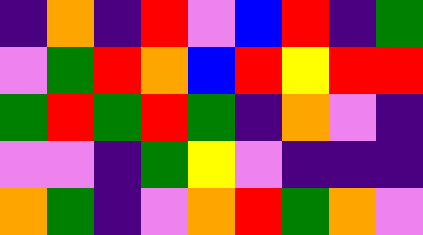[["indigo", "orange", "indigo", "red", "violet", "blue", "red", "indigo", "green"], ["violet", "green", "red", "orange", "blue", "red", "yellow", "red", "red"], ["green", "red", "green", "red", "green", "indigo", "orange", "violet", "indigo"], ["violet", "violet", "indigo", "green", "yellow", "violet", "indigo", "indigo", "indigo"], ["orange", "green", "indigo", "violet", "orange", "red", "green", "orange", "violet"]]